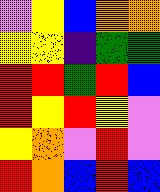[["violet", "yellow", "blue", "orange", "orange"], ["yellow", "yellow", "indigo", "green", "green"], ["red", "red", "green", "red", "blue"], ["red", "yellow", "red", "yellow", "violet"], ["yellow", "orange", "violet", "red", "violet"], ["red", "orange", "blue", "red", "blue"]]